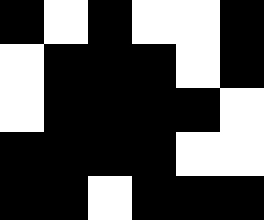[["black", "white", "black", "white", "white", "black"], ["white", "black", "black", "black", "white", "black"], ["white", "black", "black", "black", "black", "white"], ["black", "black", "black", "black", "white", "white"], ["black", "black", "white", "black", "black", "black"]]